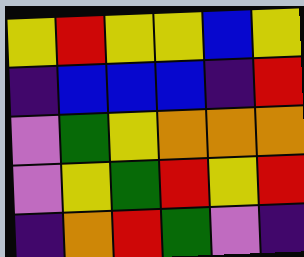[["yellow", "red", "yellow", "yellow", "blue", "yellow"], ["indigo", "blue", "blue", "blue", "indigo", "red"], ["violet", "green", "yellow", "orange", "orange", "orange"], ["violet", "yellow", "green", "red", "yellow", "red"], ["indigo", "orange", "red", "green", "violet", "indigo"]]